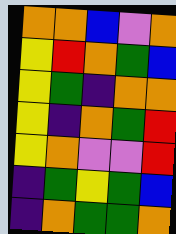[["orange", "orange", "blue", "violet", "orange"], ["yellow", "red", "orange", "green", "blue"], ["yellow", "green", "indigo", "orange", "orange"], ["yellow", "indigo", "orange", "green", "red"], ["yellow", "orange", "violet", "violet", "red"], ["indigo", "green", "yellow", "green", "blue"], ["indigo", "orange", "green", "green", "orange"]]